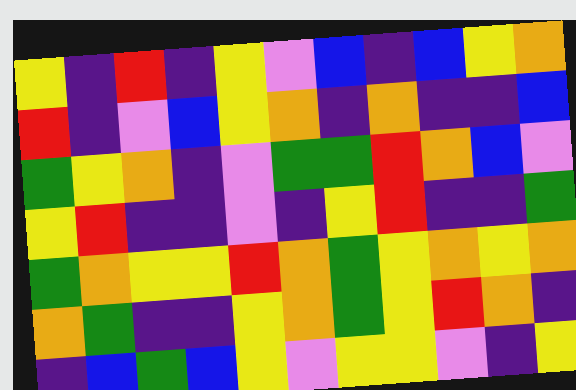[["yellow", "indigo", "red", "indigo", "yellow", "violet", "blue", "indigo", "blue", "yellow", "orange"], ["red", "indigo", "violet", "blue", "yellow", "orange", "indigo", "orange", "indigo", "indigo", "blue"], ["green", "yellow", "orange", "indigo", "violet", "green", "green", "red", "orange", "blue", "violet"], ["yellow", "red", "indigo", "indigo", "violet", "indigo", "yellow", "red", "indigo", "indigo", "green"], ["green", "orange", "yellow", "yellow", "red", "orange", "green", "yellow", "orange", "yellow", "orange"], ["orange", "green", "indigo", "indigo", "yellow", "orange", "green", "yellow", "red", "orange", "indigo"], ["indigo", "blue", "green", "blue", "yellow", "violet", "yellow", "yellow", "violet", "indigo", "yellow"]]